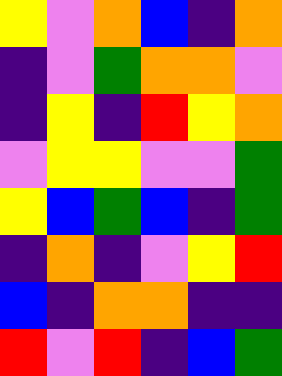[["yellow", "violet", "orange", "blue", "indigo", "orange"], ["indigo", "violet", "green", "orange", "orange", "violet"], ["indigo", "yellow", "indigo", "red", "yellow", "orange"], ["violet", "yellow", "yellow", "violet", "violet", "green"], ["yellow", "blue", "green", "blue", "indigo", "green"], ["indigo", "orange", "indigo", "violet", "yellow", "red"], ["blue", "indigo", "orange", "orange", "indigo", "indigo"], ["red", "violet", "red", "indigo", "blue", "green"]]